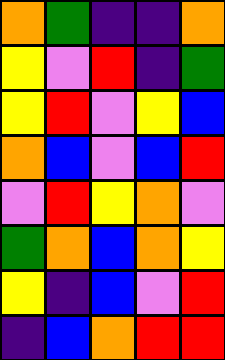[["orange", "green", "indigo", "indigo", "orange"], ["yellow", "violet", "red", "indigo", "green"], ["yellow", "red", "violet", "yellow", "blue"], ["orange", "blue", "violet", "blue", "red"], ["violet", "red", "yellow", "orange", "violet"], ["green", "orange", "blue", "orange", "yellow"], ["yellow", "indigo", "blue", "violet", "red"], ["indigo", "blue", "orange", "red", "red"]]